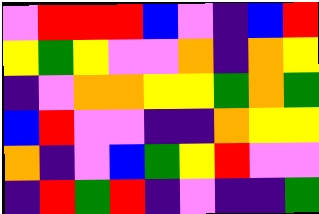[["violet", "red", "red", "red", "blue", "violet", "indigo", "blue", "red"], ["yellow", "green", "yellow", "violet", "violet", "orange", "indigo", "orange", "yellow"], ["indigo", "violet", "orange", "orange", "yellow", "yellow", "green", "orange", "green"], ["blue", "red", "violet", "violet", "indigo", "indigo", "orange", "yellow", "yellow"], ["orange", "indigo", "violet", "blue", "green", "yellow", "red", "violet", "violet"], ["indigo", "red", "green", "red", "indigo", "violet", "indigo", "indigo", "green"]]